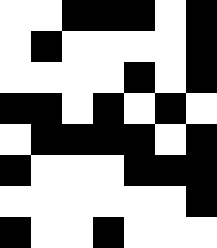[["white", "white", "black", "black", "black", "white", "black"], ["white", "black", "white", "white", "white", "white", "black"], ["white", "white", "white", "white", "black", "white", "black"], ["black", "black", "white", "black", "white", "black", "white"], ["white", "black", "black", "black", "black", "white", "black"], ["black", "white", "white", "white", "black", "black", "black"], ["white", "white", "white", "white", "white", "white", "black"], ["black", "white", "white", "black", "white", "white", "white"]]